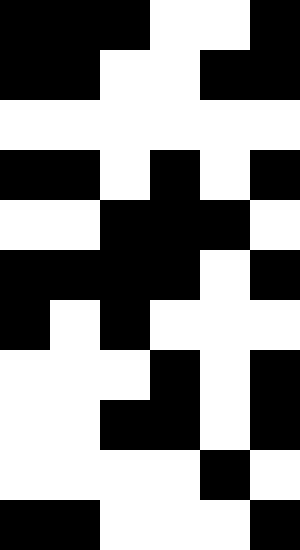[["black", "black", "black", "white", "white", "black"], ["black", "black", "white", "white", "black", "black"], ["white", "white", "white", "white", "white", "white"], ["black", "black", "white", "black", "white", "black"], ["white", "white", "black", "black", "black", "white"], ["black", "black", "black", "black", "white", "black"], ["black", "white", "black", "white", "white", "white"], ["white", "white", "white", "black", "white", "black"], ["white", "white", "black", "black", "white", "black"], ["white", "white", "white", "white", "black", "white"], ["black", "black", "white", "white", "white", "black"]]